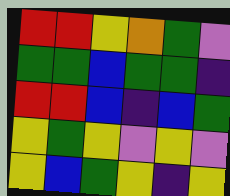[["red", "red", "yellow", "orange", "green", "violet"], ["green", "green", "blue", "green", "green", "indigo"], ["red", "red", "blue", "indigo", "blue", "green"], ["yellow", "green", "yellow", "violet", "yellow", "violet"], ["yellow", "blue", "green", "yellow", "indigo", "yellow"]]